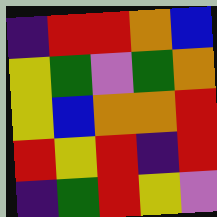[["indigo", "red", "red", "orange", "blue"], ["yellow", "green", "violet", "green", "orange"], ["yellow", "blue", "orange", "orange", "red"], ["red", "yellow", "red", "indigo", "red"], ["indigo", "green", "red", "yellow", "violet"]]